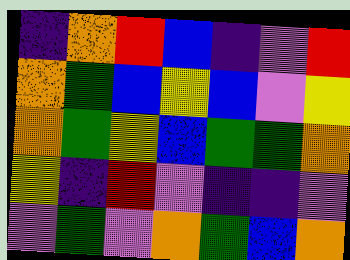[["indigo", "orange", "red", "blue", "indigo", "violet", "red"], ["orange", "green", "blue", "yellow", "blue", "violet", "yellow"], ["orange", "green", "yellow", "blue", "green", "green", "orange"], ["yellow", "indigo", "red", "violet", "indigo", "indigo", "violet"], ["violet", "green", "violet", "orange", "green", "blue", "orange"]]